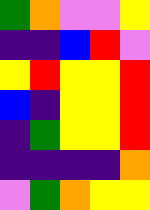[["green", "orange", "violet", "violet", "yellow"], ["indigo", "indigo", "blue", "red", "violet"], ["yellow", "red", "yellow", "yellow", "red"], ["blue", "indigo", "yellow", "yellow", "red"], ["indigo", "green", "yellow", "yellow", "red"], ["indigo", "indigo", "indigo", "indigo", "orange"], ["violet", "green", "orange", "yellow", "yellow"]]